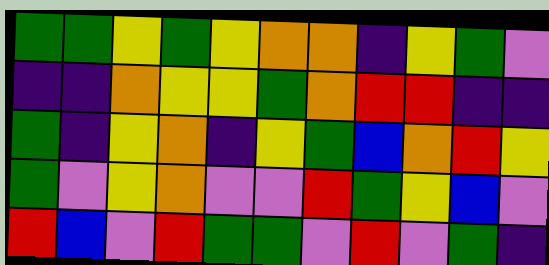[["green", "green", "yellow", "green", "yellow", "orange", "orange", "indigo", "yellow", "green", "violet"], ["indigo", "indigo", "orange", "yellow", "yellow", "green", "orange", "red", "red", "indigo", "indigo"], ["green", "indigo", "yellow", "orange", "indigo", "yellow", "green", "blue", "orange", "red", "yellow"], ["green", "violet", "yellow", "orange", "violet", "violet", "red", "green", "yellow", "blue", "violet"], ["red", "blue", "violet", "red", "green", "green", "violet", "red", "violet", "green", "indigo"]]